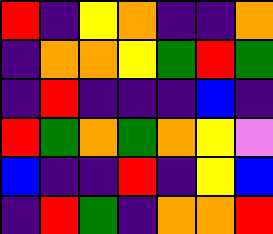[["red", "indigo", "yellow", "orange", "indigo", "indigo", "orange"], ["indigo", "orange", "orange", "yellow", "green", "red", "green"], ["indigo", "red", "indigo", "indigo", "indigo", "blue", "indigo"], ["red", "green", "orange", "green", "orange", "yellow", "violet"], ["blue", "indigo", "indigo", "red", "indigo", "yellow", "blue"], ["indigo", "red", "green", "indigo", "orange", "orange", "red"]]